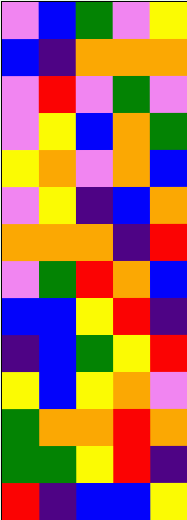[["violet", "blue", "green", "violet", "yellow"], ["blue", "indigo", "orange", "orange", "orange"], ["violet", "red", "violet", "green", "violet"], ["violet", "yellow", "blue", "orange", "green"], ["yellow", "orange", "violet", "orange", "blue"], ["violet", "yellow", "indigo", "blue", "orange"], ["orange", "orange", "orange", "indigo", "red"], ["violet", "green", "red", "orange", "blue"], ["blue", "blue", "yellow", "red", "indigo"], ["indigo", "blue", "green", "yellow", "red"], ["yellow", "blue", "yellow", "orange", "violet"], ["green", "orange", "orange", "red", "orange"], ["green", "green", "yellow", "red", "indigo"], ["red", "indigo", "blue", "blue", "yellow"]]